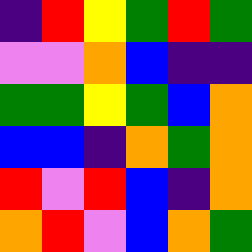[["indigo", "red", "yellow", "green", "red", "green"], ["violet", "violet", "orange", "blue", "indigo", "indigo"], ["green", "green", "yellow", "green", "blue", "orange"], ["blue", "blue", "indigo", "orange", "green", "orange"], ["red", "violet", "red", "blue", "indigo", "orange"], ["orange", "red", "violet", "blue", "orange", "green"]]